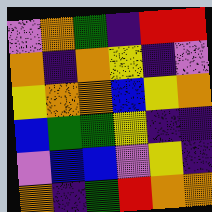[["violet", "orange", "green", "indigo", "red", "red"], ["orange", "indigo", "orange", "yellow", "indigo", "violet"], ["yellow", "orange", "orange", "blue", "yellow", "orange"], ["blue", "green", "green", "yellow", "indigo", "indigo"], ["violet", "blue", "blue", "violet", "yellow", "indigo"], ["orange", "indigo", "green", "red", "orange", "orange"]]